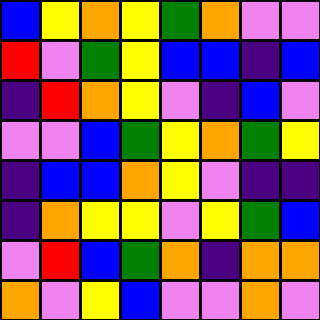[["blue", "yellow", "orange", "yellow", "green", "orange", "violet", "violet"], ["red", "violet", "green", "yellow", "blue", "blue", "indigo", "blue"], ["indigo", "red", "orange", "yellow", "violet", "indigo", "blue", "violet"], ["violet", "violet", "blue", "green", "yellow", "orange", "green", "yellow"], ["indigo", "blue", "blue", "orange", "yellow", "violet", "indigo", "indigo"], ["indigo", "orange", "yellow", "yellow", "violet", "yellow", "green", "blue"], ["violet", "red", "blue", "green", "orange", "indigo", "orange", "orange"], ["orange", "violet", "yellow", "blue", "violet", "violet", "orange", "violet"]]